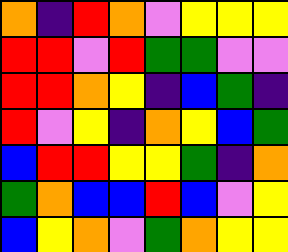[["orange", "indigo", "red", "orange", "violet", "yellow", "yellow", "yellow"], ["red", "red", "violet", "red", "green", "green", "violet", "violet"], ["red", "red", "orange", "yellow", "indigo", "blue", "green", "indigo"], ["red", "violet", "yellow", "indigo", "orange", "yellow", "blue", "green"], ["blue", "red", "red", "yellow", "yellow", "green", "indigo", "orange"], ["green", "orange", "blue", "blue", "red", "blue", "violet", "yellow"], ["blue", "yellow", "orange", "violet", "green", "orange", "yellow", "yellow"]]